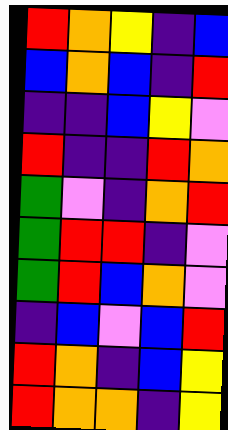[["red", "orange", "yellow", "indigo", "blue"], ["blue", "orange", "blue", "indigo", "red"], ["indigo", "indigo", "blue", "yellow", "violet"], ["red", "indigo", "indigo", "red", "orange"], ["green", "violet", "indigo", "orange", "red"], ["green", "red", "red", "indigo", "violet"], ["green", "red", "blue", "orange", "violet"], ["indigo", "blue", "violet", "blue", "red"], ["red", "orange", "indigo", "blue", "yellow"], ["red", "orange", "orange", "indigo", "yellow"]]